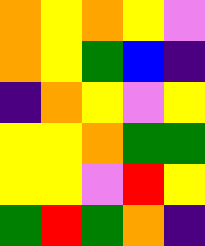[["orange", "yellow", "orange", "yellow", "violet"], ["orange", "yellow", "green", "blue", "indigo"], ["indigo", "orange", "yellow", "violet", "yellow"], ["yellow", "yellow", "orange", "green", "green"], ["yellow", "yellow", "violet", "red", "yellow"], ["green", "red", "green", "orange", "indigo"]]